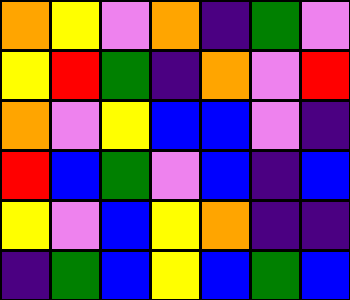[["orange", "yellow", "violet", "orange", "indigo", "green", "violet"], ["yellow", "red", "green", "indigo", "orange", "violet", "red"], ["orange", "violet", "yellow", "blue", "blue", "violet", "indigo"], ["red", "blue", "green", "violet", "blue", "indigo", "blue"], ["yellow", "violet", "blue", "yellow", "orange", "indigo", "indigo"], ["indigo", "green", "blue", "yellow", "blue", "green", "blue"]]